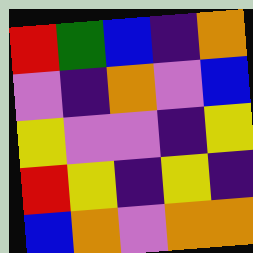[["red", "green", "blue", "indigo", "orange"], ["violet", "indigo", "orange", "violet", "blue"], ["yellow", "violet", "violet", "indigo", "yellow"], ["red", "yellow", "indigo", "yellow", "indigo"], ["blue", "orange", "violet", "orange", "orange"]]